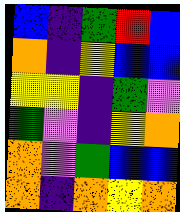[["blue", "indigo", "green", "red", "blue"], ["orange", "indigo", "yellow", "blue", "blue"], ["yellow", "yellow", "indigo", "green", "violet"], ["green", "violet", "indigo", "yellow", "orange"], ["orange", "violet", "green", "blue", "blue"], ["orange", "indigo", "orange", "yellow", "orange"]]